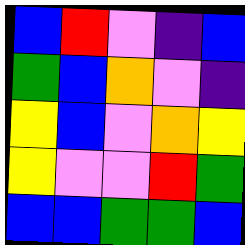[["blue", "red", "violet", "indigo", "blue"], ["green", "blue", "orange", "violet", "indigo"], ["yellow", "blue", "violet", "orange", "yellow"], ["yellow", "violet", "violet", "red", "green"], ["blue", "blue", "green", "green", "blue"]]